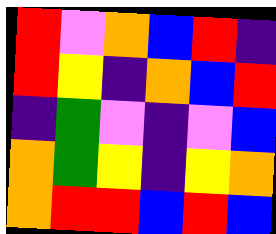[["red", "violet", "orange", "blue", "red", "indigo"], ["red", "yellow", "indigo", "orange", "blue", "red"], ["indigo", "green", "violet", "indigo", "violet", "blue"], ["orange", "green", "yellow", "indigo", "yellow", "orange"], ["orange", "red", "red", "blue", "red", "blue"]]